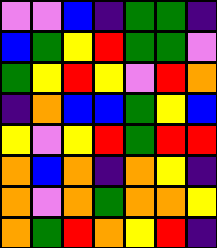[["violet", "violet", "blue", "indigo", "green", "green", "indigo"], ["blue", "green", "yellow", "red", "green", "green", "violet"], ["green", "yellow", "red", "yellow", "violet", "red", "orange"], ["indigo", "orange", "blue", "blue", "green", "yellow", "blue"], ["yellow", "violet", "yellow", "red", "green", "red", "red"], ["orange", "blue", "orange", "indigo", "orange", "yellow", "indigo"], ["orange", "violet", "orange", "green", "orange", "orange", "yellow"], ["orange", "green", "red", "orange", "yellow", "red", "indigo"]]